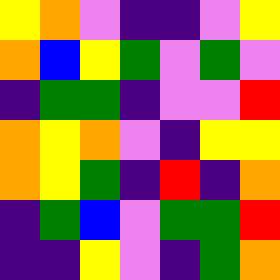[["yellow", "orange", "violet", "indigo", "indigo", "violet", "yellow"], ["orange", "blue", "yellow", "green", "violet", "green", "violet"], ["indigo", "green", "green", "indigo", "violet", "violet", "red"], ["orange", "yellow", "orange", "violet", "indigo", "yellow", "yellow"], ["orange", "yellow", "green", "indigo", "red", "indigo", "orange"], ["indigo", "green", "blue", "violet", "green", "green", "red"], ["indigo", "indigo", "yellow", "violet", "indigo", "green", "orange"]]